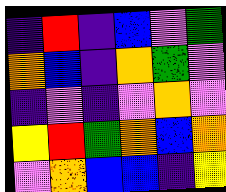[["indigo", "red", "indigo", "blue", "violet", "green"], ["orange", "blue", "indigo", "orange", "green", "violet"], ["indigo", "violet", "indigo", "violet", "orange", "violet"], ["yellow", "red", "green", "orange", "blue", "orange"], ["violet", "orange", "blue", "blue", "indigo", "yellow"]]